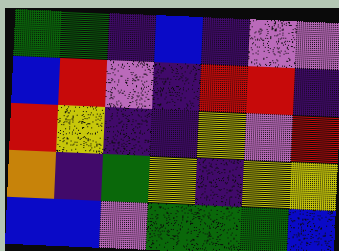[["green", "green", "indigo", "blue", "indigo", "violet", "violet"], ["blue", "red", "violet", "indigo", "red", "red", "indigo"], ["red", "yellow", "indigo", "indigo", "yellow", "violet", "red"], ["orange", "indigo", "green", "yellow", "indigo", "yellow", "yellow"], ["blue", "blue", "violet", "green", "green", "green", "blue"]]